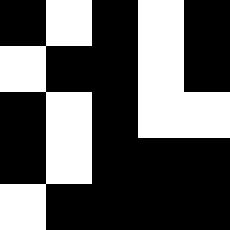[["black", "white", "black", "white", "black"], ["white", "black", "black", "white", "black"], ["black", "white", "black", "white", "white"], ["black", "white", "black", "black", "black"], ["white", "black", "black", "black", "black"]]